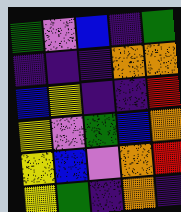[["green", "violet", "blue", "indigo", "green"], ["indigo", "indigo", "indigo", "orange", "orange"], ["blue", "yellow", "indigo", "indigo", "red"], ["yellow", "violet", "green", "blue", "orange"], ["yellow", "blue", "violet", "orange", "red"], ["yellow", "green", "indigo", "orange", "indigo"]]